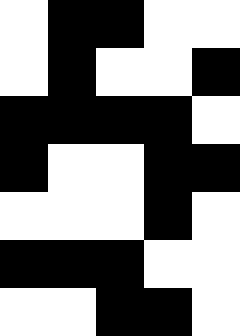[["white", "black", "black", "white", "white"], ["white", "black", "white", "white", "black"], ["black", "black", "black", "black", "white"], ["black", "white", "white", "black", "black"], ["white", "white", "white", "black", "white"], ["black", "black", "black", "white", "white"], ["white", "white", "black", "black", "white"]]